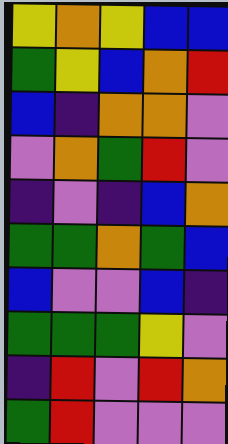[["yellow", "orange", "yellow", "blue", "blue"], ["green", "yellow", "blue", "orange", "red"], ["blue", "indigo", "orange", "orange", "violet"], ["violet", "orange", "green", "red", "violet"], ["indigo", "violet", "indigo", "blue", "orange"], ["green", "green", "orange", "green", "blue"], ["blue", "violet", "violet", "blue", "indigo"], ["green", "green", "green", "yellow", "violet"], ["indigo", "red", "violet", "red", "orange"], ["green", "red", "violet", "violet", "violet"]]